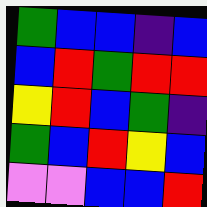[["green", "blue", "blue", "indigo", "blue"], ["blue", "red", "green", "red", "red"], ["yellow", "red", "blue", "green", "indigo"], ["green", "blue", "red", "yellow", "blue"], ["violet", "violet", "blue", "blue", "red"]]